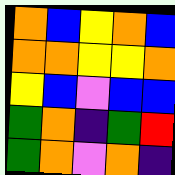[["orange", "blue", "yellow", "orange", "blue"], ["orange", "orange", "yellow", "yellow", "orange"], ["yellow", "blue", "violet", "blue", "blue"], ["green", "orange", "indigo", "green", "red"], ["green", "orange", "violet", "orange", "indigo"]]